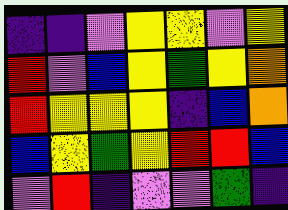[["indigo", "indigo", "violet", "yellow", "yellow", "violet", "yellow"], ["red", "violet", "blue", "yellow", "green", "yellow", "orange"], ["red", "yellow", "yellow", "yellow", "indigo", "blue", "orange"], ["blue", "yellow", "green", "yellow", "red", "red", "blue"], ["violet", "red", "indigo", "violet", "violet", "green", "indigo"]]